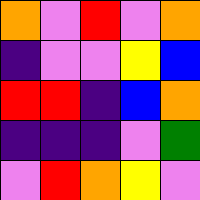[["orange", "violet", "red", "violet", "orange"], ["indigo", "violet", "violet", "yellow", "blue"], ["red", "red", "indigo", "blue", "orange"], ["indigo", "indigo", "indigo", "violet", "green"], ["violet", "red", "orange", "yellow", "violet"]]